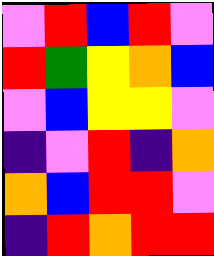[["violet", "red", "blue", "red", "violet"], ["red", "green", "yellow", "orange", "blue"], ["violet", "blue", "yellow", "yellow", "violet"], ["indigo", "violet", "red", "indigo", "orange"], ["orange", "blue", "red", "red", "violet"], ["indigo", "red", "orange", "red", "red"]]